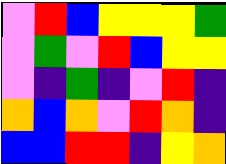[["violet", "red", "blue", "yellow", "yellow", "yellow", "green"], ["violet", "green", "violet", "red", "blue", "yellow", "yellow"], ["violet", "indigo", "green", "indigo", "violet", "red", "indigo"], ["orange", "blue", "orange", "violet", "red", "orange", "indigo"], ["blue", "blue", "red", "red", "indigo", "yellow", "orange"]]